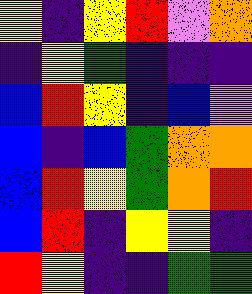[["yellow", "indigo", "yellow", "red", "violet", "orange"], ["indigo", "yellow", "green", "indigo", "indigo", "indigo"], ["blue", "red", "yellow", "indigo", "blue", "violet"], ["blue", "indigo", "blue", "green", "orange", "orange"], ["blue", "red", "yellow", "green", "orange", "red"], ["blue", "red", "indigo", "yellow", "yellow", "indigo"], ["red", "yellow", "indigo", "indigo", "green", "green"]]